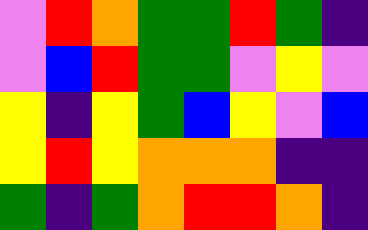[["violet", "red", "orange", "green", "green", "red", "green", "indigo"], ["violet", "blue", "red", "green", "green", "violet", "yellow", "violet"], ["yellow", "indigo", "yellow", "green", "blue", "yellow", "violet", "blue"], ["yellow", "red", "yellow", "orange", "orange", "orange", "indigo", "indigo"], ["green", "indigo", "green", "orange", "red", "red", "orange", "indigo"]]